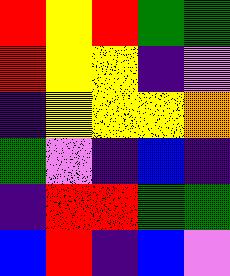[["red", "yellow", "red", "green", "green"], ["red", "yellow", "yellow", "indigo", "violet"], ["indigo", "yellow", "yellow", "yellow", "orange"], ["green", "violet", "indigo", "blue", "indigo"], ["indigo", "red", "red", "green", "green"], ["blue", "red", "indigo", "blue", "violet"]]